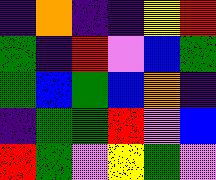[["indigo", "orange", "indigo", "indigo", "yellow", "red"], ["green", "indigo", "red", "violet", "blue", "green"], ["green", "blue", "green", "blue", "orange", "indigo"], ["indigo", "green", "green", "red", "violet", "blue"], ["red", "green", "violet", "yellow", "green", "violet"]]